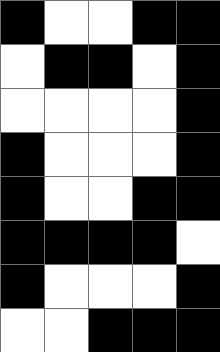[["black", "white", "white", "black", "black"], ["white", "black", "black", "white", "black"], ["white", "white", "white", "white", "black"], ["black", "white", "white", "white", "black"], ["black", "white", "white", "black", "black"], ["black", "black", "black", "black", "white"], ["black", "white", "white", "white", "black"], ["white", "white", "black", "black", "black"]]